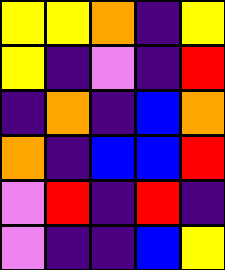[["yellow", "yellow", "orange", "indigo", "yellow"], ["yellow", "indigo", "violet", "indigo", "red"], ["indigo", "orange", "indigo", "blue", "orange"], ["orange", "indigo", "blue", "blue", "red"], ["violet", "red", "indigo", "red", "indigo"], ["violet", "indigo", "indigo", "blue", "yellow"]]